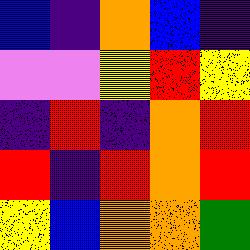[["blue", "indigo", "orange", "blue", "indigo"], ["violet", "violet", "yellow", "red", "yellow"], ["indigo", "red", "indigo", "orange", "red"], ["red", "indigo", "red", "orange", "red"], ["yellow", "blue", "orange", "orange", "green"]]